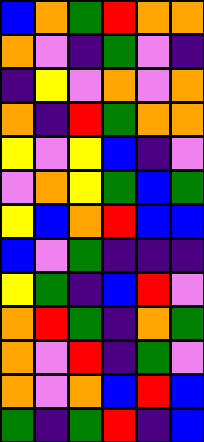[["blue", "orange", "green", "red", "orange", "orange"], ["orange", "violet", "indigo", "green", "violet", "indigo"], ["indigo", "yellow", "violet", "orange", "violet", "orange"], ["orange", "indigo", "red", "green", "orange", "orange"], ["yellow", "violet", "yellow", "blue", "indigo", "violet"], ["violet", "orange", "yellow", "green", "blue", "green"], ["yellow", "blue", "orange", "red", "blue", "blue"], ["blue", "violet", "green", "indigo", "indigo", "indigo"], ["yellow", "green", "indigo", "blue", "red", "violet"], ["orange", "red", "green", "indigo", "orange", "green"], ["orange", "violet", "red", "indigo", "green", "violet"], ["orange", "violet", "orange", "blue", "red", "blue"], ["green", "indigo", "green", "red", "indigo", "blue"]]